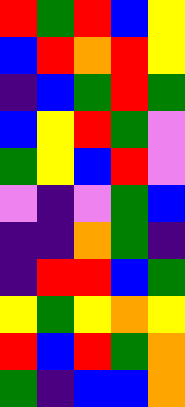[["red", "green", "red", "blue", "yellow"], ["blue", "red", "orange", "red", "yellow"], ["indigo", "blue", "green", "red", "green"], ["blue", "yellow", "red", "green", "violet"], ["green", "yellow", "blue", "red", "violet"], ["violet", "indigo", "violet", "green", "blue"], ["indigo", "indigo", "orange", "green", "indigo"], ["indigo", "red", "red", "blue", "green"], ["yellow", "green", "yellow", "orange", "yellow"], ["red", "blue", "red", "green", "orange"], ["green", "indigo", "blue", "blue", "orange"]]